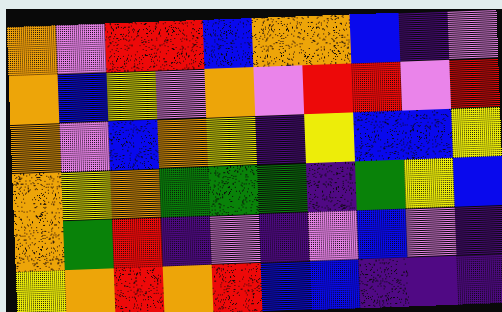[["orange", "violet", "red", "red", "blue", "orange", "orange", "blue", "indigo", "violet"], ["orange", "blue", "yellow", "violet", "orange", "violet", "red", "red", "violet", "red"], ["orange", "violet", "blue", "orange", "yellow", "indigo", "yellow", "blue", "blue", "yellow"], ["orange", "yellow", "orange", "green", "green", "green", "indigo", "green", "yellow", "blue"], ["orange", "green", "red", "indigo", "violet", "indigo", "violet", "blue", "violet", "indigo"], ["yellow", "orange", "red", "orange", "red", "blue", "blue", "indigo", "indigo", "indigo"]]